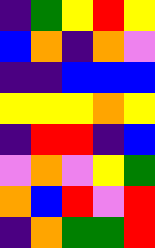[["indigo", "green", "yellow", "red", "yellow"], ["blue", "orange", "indigo", "orange", "violet"], ["indigo", "indigo", "blue", "blue", "blue"], ["yellow", "yellow", "yellow", "orange", "yellow"], ["indigo", "red", "red", "indigo", "blue"], ["violet", "orange", "violet", "yellow", "green"], ["orange", "blue", "red", "violet", "red"], ["indigo", "orange", "green", "green", "red"]]